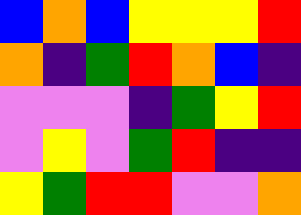[["blue", "orange", "blue", "yellow", "yellow", "yellow", "red"], ["orange", "indigo", "green", "red", "orange", "blue", "indigo"], ["violet", "violet", "violet", "indigo", "green", "yellow", "red"], ["violet", "yellow", "violet", "green", "red", "indigo", "indigo"], ["yellow", "green", "red", "red", "violet", "violet", "orange"]]